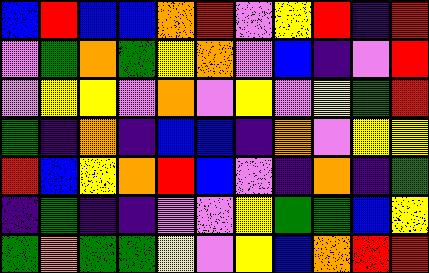[["blue", "red", "blue", "blue", "orange", "red", "violet", "yellow", "red", "indigo", "red"], ["violet", "green", "orange", "green", "yellow", "orange", "violet", "blue", "indigo", "violet", "red"], ["violet", "yellow", "yellow", "violet", "orange", "violet", "yellow", "violet", "yellow", "green", "red"], ["green", "indigo", "orange", "indigo", "blue", "blue", "indigo", "orange", "violet", "yellow", "yellow"], ["red", "blue", "yellow", "orange", "red", "blue", "violet", "indigo", "orange", "indigo", "green"], ["indigo", "green", "indigo", "indigo", "violet", "violet", "yellow", "green", "green", "blue", "yellow"], ["green", "orange", "green", "green", "yellow", "violet", "yellow", "blue", "orange", "red", "red"]]